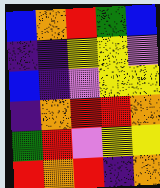[["blue", "orange", "red", "green", "blue"], ["indigo", "indigo", "yellow", "yellow", "violet"], ["blue", "indigo", "violet", "yellow", "yellow"], ["indigo", "orange", "red", "red", "orange"], ["green", "red", "violet", "yellow", "yellow"], ["red", "orange", "red", "indigo", "orange"]]